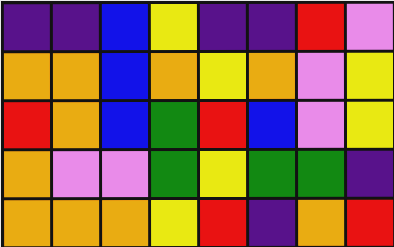[["indigo", "indigo", "blue", "yellow", "indigo", "indigo", "red", "violet"], ["orange", "orange", "blue", "orange", "yellow", "orange", "violet", "yellow"], ["red", "orange", "blue", "green", "red", "blue", "violet", "yellow"], ["orange", "violet", "violet", "green", "yellow", "green", "green", "indigo"], ["orange", "orange", "orange", "yellow", "red", "indigo", "orange", "red"]]